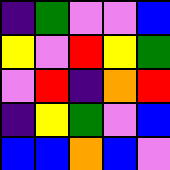[["indigo", "green", "violet", "violet", "blue"], ["yellow", "violet", "red", "yellow", "green"], ["violet", "red", "indigo", "orange", "red"], ["indigo", "yellow", "green", "violet", "blue"], ["blue", "blue", "orange", "blue", "violet"]]